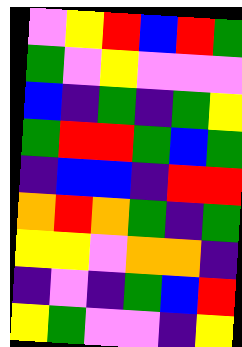[["violet", "yellow", "red", "blue", "red", "green"], ["green", "violet", "yellow", "violet", "violet", "violet"], ["blue", "indigo", "green", "indigo", "green", "yellow"], ["green", "red", "red", "green", "blue", "green"], ["indigo", "blue", "blue", "indigo", "red", "red"], ["orange", "red", "orange", "green", "indigo", "green"], ["yellow", "yellow", "violet", "orange", "orange", "indigo"], ["indigo", "violet", "indigo", "green", "blue", "red"], ["yellow", "green", "violet", "violet", "indigo", "yellow"]]